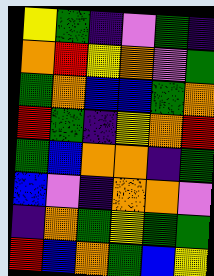[["yellow", "green", "indigo", "violet", "green", "indigo"], ["orange", "red", "yellow", "orange", "violet", "green"], ["green", "orange", "blue", "blue", "green", "orange"], ["red", "green", "indigo", "yellow", "orange", "red"], ["green", "blue", "orange", "orange", "indigo", "green"], ["blue", "violet", "indigo", "orange", "orange", "violet"], ["indigo", "orange", "green", "yellow", "green", "green"], ["red", "blue", "orange", "green", "blue", "yellow"]]